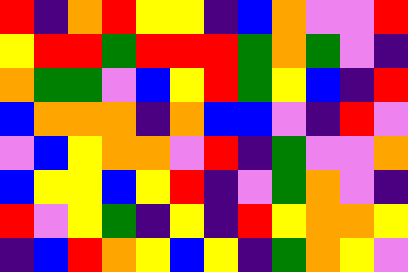[["red", "indigo", "orange", "red", "yellow", "yellow", "indigo", "blue", "orange", "violet", "violet", "red"], ["yellow", "red", "red", "green", "red", "red", "red", "green", "orange", "green", "violet", "indigo"], ["orange", "green", "green", "violet", "blue", "yellow", "red", "green", "yellow", "blue", "indigo", "red"], ["blue", "orange", "orange", "orange", "indigo", "orange", "blue", "blue", "violet", "indigo", "red", "violet"], ["violet", "blue", "yellow", "orange", "orange", "violet", "red", "indigo", "green", "violet", "violet", "orange"], ["blue", "yellow", "yellow", "blue", "yellow", "red", "indigo", "violet", "green", "orange", "violet", "indigo"], ["red", "violet", "yellow", "green", "indigo", "yellow", "indigo", "red", "yellow", "orange", "orange", "yellow"], ["indigo", "blue", "red", "orange", "yellow", "blue", "yellow", "indigo", "green", "orange", "yellow", "violet"]]